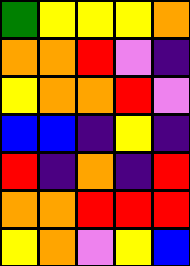[["green", "yellow", "yellow", "yellow", "orange"], ["orange", "orange", "red", "violet", "indigo"], ["yellow", "orange", "orange", "red", "violet"], ["blue", "blue", "indigo", "yellow", "indigo"], ["red", "indigo", "orange", "indigo", "red"], ["orange", "orange", "red", "red", "red"], ["yellow", "orange", "violet", "yellow", "blue"]]